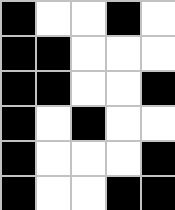[["black", "white", "white", "black", "white"], ["black", "black", "white", "white", "white"], ["black", "black", "white", "white", "black"], ["black", "white", "black", "white", "white"], ["black", "white", "white", "white", "black"], ["black", "white", "white", "black", "black"]]